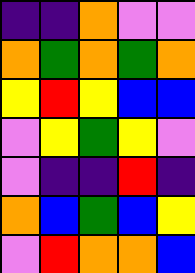[["indigo", "indigo", "orange", "violet", "violet"], ["orange", "green", "orange", "green", "orange"], ["yellow", "red", "yellow", "blue", "blue"], ["violet", "yellow", "green", "yellow", "violet"], ["violet", "indigo", "indigo", "red", "indigo"], ["orange", "blue", "green", "blue", "yellow"], ["violet", "red", "orange", "orange", "blue"]]